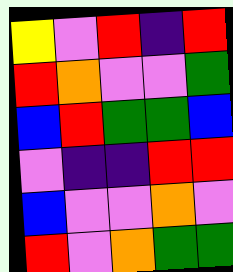[["yellow", "violet", "red", "indigo", "red"], ["red", "orange", "violet", "violet", "green"], ["blue", "red", "green", "green", "blue"], ["violet", "indigo", "indigo", "red", "red"], ["blue", "violet", "violet", "orange", "violet"], ["red", "violet", "orange", "green", "green"]]